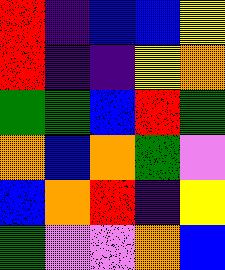[["red", "indigo", "blue", "blue", "yellow"], ["red", "indigo", "indigo", "yellow", "orange"], ["green", "green", "blue", "red", "green"], ["orange", "blue", "orange", "green", "violet"], ["blue", "orange", "red", "indigo", "yellow"], ["green", "violet", "violet", "orange", "blue"]]